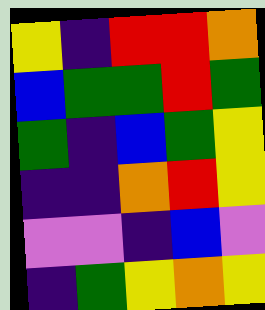[["yellow", "indigo", "red", "red", "orange"], ["blue", "green", "green", "red", "green"], ["green", "indigo", "blue", "green", "yellow"], ["indigo", "indigo", "orange", "red", "yellow"], ["violet", "violet", "indigo", "blue", "violet"], ["indigo", "green", "yellow", "orange", "yellow"]]